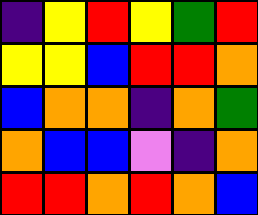[["indigo", "yellow", "red", "yellow", "green", "red"], ["yellow", "yellow", "blue", "red", "red", "orange"], ["blue", "orange", "orange", "indigo", "orange", "green"], ["orange", "blue", "blue", "violet", "indigo", "orange"], ["red", "red", "orange", "red", "orange", "blue"]]